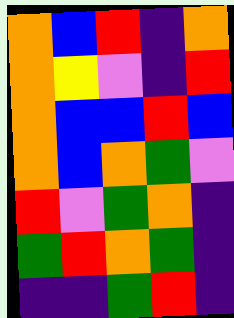[["orange", "blue", "red", "indigo", "orange"], ["orange", "yellow", "violet", "indigo", "red"], ["orange", "blue", "blue", "red", "blue"], ["orange", "blue", "orange", "green", "violet"], ["red", "violet", "green", "orange", "indigo"], ["green", "red", "orange", "green", "indigo"], ["indigo", "indigo", "green", "red", "indigo"]]